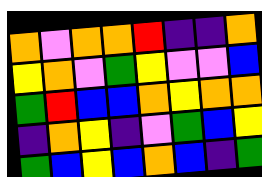[["orange", "violet", "orange", "orange", "red", "indigo", "indigo", "orange"], ["yellow", "orange", "violet", "green", "yellow", "violet", "violet", "blue"], ["green", "red", "blue", "blue", "orange", "yellow", "orange", "orange"], ["indigo", "orange", "yellow", "indigo", "violet", "green", "blue", "yellow"], ["green", "blue", "yellow", "blue", "orange", "blue", "indigo", "green"]]